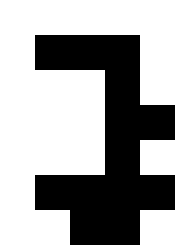[["white", "white", "white", "white", "white"], ["white", "black", "black", "black", "white"], ["white", "white", "white", "black", "white"], ["white", "white", "white", "black", "black"], ["white", "white", "white", "black", "white"], ["white", "black", "black", "black", "black"], ["white", "white", "black", "black", "white"]]